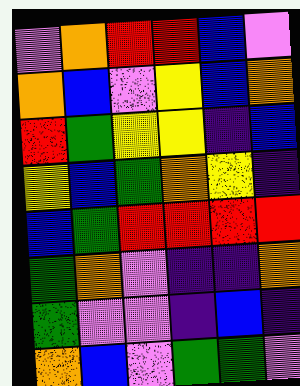[["violet", "orange", "red", "red", "blue", "violet"], ["orange", "blue", "violet", "yellow", "blue", "orange"], ["red", "green", "yellow", "yellow", "indigo", "blue"], ["yellow", "blue", "green", "orange", "yellow", "indigo"], ["blue", "green", "red", "red", "red", "red"], ["green", "orange", "violet", "indigo", "indigo", "orange"], ["green", "violet", "violet", "indigo", "blue", "indigo"], ["orange", "blue", "violet", "green", "green", "violet"]]